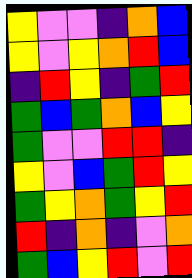[["yellow", "violet", "violet", "indigo", "orange", "blue"], ["yellow", "violet", "yellow", "orange", "red", "blue"], ["indigo", "red", "yellow", "indigo", "green", "red"], ["green", "blue", "green", "orange", "blue", "yellow"], ["green", "violet", "violet", "red", "red", "indigo"], ["yellow", "violet", "blue", "green", "red", "yellow"], ["green", "yellow", "orange", "green", "yellow", "red"], ["red", "indigo", "orange", "indigo", "violet", "orange"], ["green", "blue", "yellow", "red", "violet", "red"]]